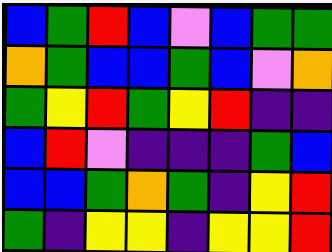[["blue", "green", "red", "blue", "violet", "blue", "green", "green"], ["orange", "green", "blue", "blue", "green", "blue", "violet", "orange"], ["green", "yellow", "red", "green", "yellow", "red", "indigo", "indigo"], ["blue", "red", "violet", "indigo", "indigo", "indigo", "green", "blue"], ["blue", "blue", "green", "orange", "green", "indigo", "yellow", "red"], ["green", "indigo", "yellow", "yellow", "indigo", "yellow", "yellow", "red"]]